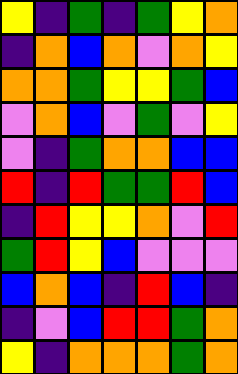[["yellow", "indigo", "green", "indigo", "green", "yellow", "orange"], ["indigo", "orange", "blue", "orange", "violet", "orange", "yellow"], ["orange", "orange", "green", "yellow", "yellow", "green", "blue"], ["violet", "orange", "blue", "violet", "green", "violet", "yellow"], ["violet", "indigo", "green", "orange", "orange", "blue", "blue"], ["red", "indigo", "red", "green", "green", "red", "blue"], ["indigo", "red", "yellow", "yellow", "orange", "violet", "red"], ["green", "red", "yellow", "blue", "violet", "violet", "violet"], ["blue", "orange", "blue", "indigo", "red", "blue", "indigo"], ["indigo", "violet", "blue", "red", "red", "green", "orange"], ["yellow", "indigo", "orange", "orange", "orange", "green", "orange"]]